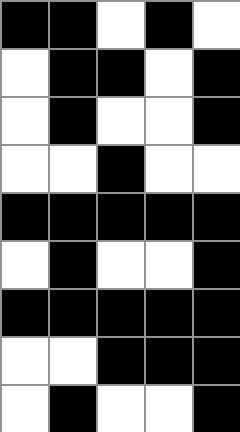[["black", "black", "white", "black", "white"], ["white", "black", "black", "white", "black"], ["white", "black", "white", "white", "black"], ["white", "white", "black", "white", "white"], ["black", "black", "black", "black", "black"], ["white", "black", "white", "white", "black"], ["black", "black", "black", "black", "black"], ["white", "white", "black", "black", "black"], ["white", "black", "white", "white", "black"]]